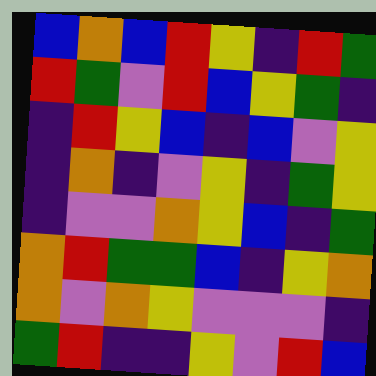[["blue", "orange", "blue", "red", "yellow", "indigo", "red", "green"], ["red", "green", "violet", "red", "blue", "yellow", "green", "indigo"], ["indigo", "red", "yellow", "blue", "indigo", "blue", "violet", "yellow"], ["indigo", "orange", "indigo", "violet", "yellow", "indigo", "green", "yellow"], ["indigo", "violet", "violet", "orange", "yellow", "blue", "indigo", "green"], ["orange", "red", "green", "green", "blue", "indigo", "yellow", "orange"], ["orange", "violet", "orange", "yellow", "violet", "violet", "violet", "indigo"], ["green", "red", "indigo", "indigo", "yellow", "violet", "red", "blue"]]